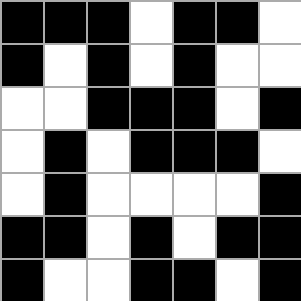[["black", "black", "black", "white", "black", "black", "white"], ["black", "white", "black", "white", "black", "white", "white"], ["white", "white", "black", "black", "black", "white", "black"], ["white", "black", "white", "black", "black", "black", "white"], ["white", "black", "white", "white", "white", "white", "black"], ["black", "black", "white", "black", "white", "black", "black"], ["black", "white", "white", "black", "black", "white", "black"]]